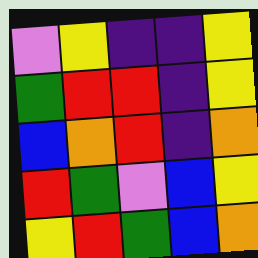[["violet", "yellow", "indigo", "indigo", "yellow"], ["green", "red", "red", "indigo", "yellow"], ["blue", "orange", "red", "indigo", "orange"], ["red", "green", "violet", "blue", "yellow"], ["yellow", "red", "green", "blue", "orange"]]